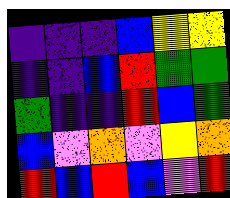[["indigo", "indigo", "indigo", "blue", "yellow", "yellow"], ["indigo", "indigo", "blue", "red", "green", "green"], ["green", "indigo", "indigo", "red", "blue", "green"], ["blue", "violet", "orange", "violet", "yellow", "orange"], ["red", "blue", "red", "blue", "violet", "red"]]